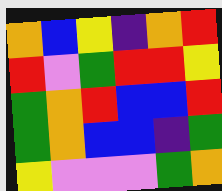[["orange", "blue", "yellow", "indigo", "orange", "red"], ["red", "violet", "green", "red", "red", "yellow"], ["green", "orange", "red", "blue", "blue", "red"], ["green", "orange", "blue", "blue", "indigo", "green"], ["yellow", "violet", "violet", "violet", "green", "orange"]]